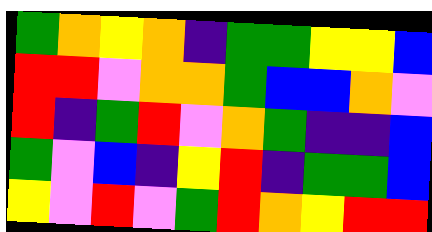[["green", "orange", "yellow", "orange", "indigo", "green", "green", "yellow", "yellow", "blue"], ["red", "red", "violet", "orange", "orange", "green", "blue", "blue", "orange", "violet"], ["red", "indigo", "green", "red", "violet", "orange", "green", "indigo", "indigo", "blue"], ["green", "violet", "blue", "indigo", "yellow", "red", "indigo", "green", "green", "blue"], ["yellow", "violet", "red", "violet", "green", "red", "orange", "yellow", "red", "red"]]